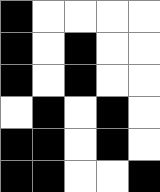[["black", "white", "white", "white", "white"], ["black", "white", "black", "white", "white"], ["black", "white", "black", "white", "white"], ["white", "black", "white", "black", "white"], ["black", "black", "white", "black", "white"], ["black", "black", "white", "white", "black"]]